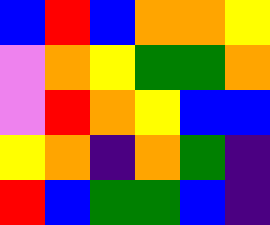[["blue", "red", "blue", "orange", "orange", "yellow"], ["violet", "orange", "yellow", "green", "green", "orange"], ["violet", "red", "orange", "yellow", "blue", "blue"], ["yellow", "orange", "indigo", "orange", "green", "indigo"], ["red", "blue", "green", "green", "blue", "indigo"]]